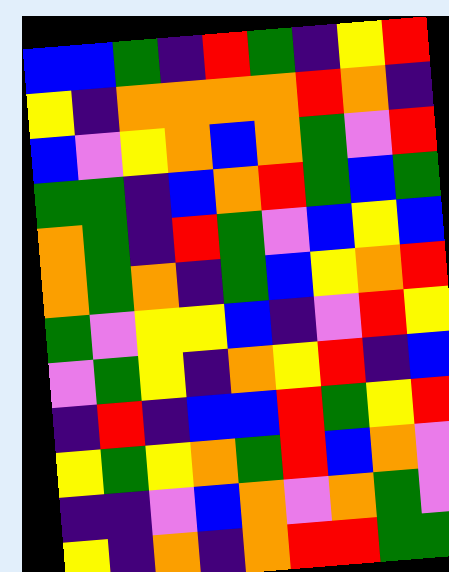[["blue", "blue", "green", "indigo", "red", "green", "indigo", "yellow", "red"], ["yellow", "indigo", "orange", "orange", "orange", "orange", "red", "orange", "indigo"], ["blue", "violet", "yellow", "orange", "blue", "orange", "green", "violet", "red"], ["green", "green", "indigo", "blue", "orange", "red", "green", "blue", "green"], ["orange", "green", "indigo", "red", "green", "violet", "blue", "yellow", "blue"], ["orange", "green", "orange", "indigo", "green", "blue", "yellow", "orange", "red"], ["green", "violet", "yellow", "yellow", "blue", "indigo", "violet", "red", "yellow"], ["violet", "green", "yellow", "indigo", "orange", "yellow", "red", "indigo", "blue"], ["indigo", "red", "indigo", "blue", "blue", "red", "green", "yellow", "red"], ["yellow", "green", "yellow", "orange", "green", "red", "blue", "orange", "violet"], ["indigo", "indigo", "violet", "blue", "orange", "violet", "orange", "green", "violet"], ["yellow", "indigo", "orange", "indigo", "orange", "red", "red", "green", "green"]]